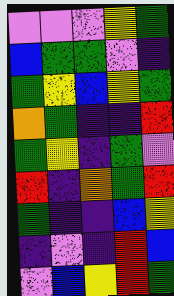[["violet", "violet", "violet", "yellow", "green"], ["blue", "green", "green", "violet", "indigo"], ["green", "yellow", "blue", "yellow", "green"], ["orange", "green", "indigo", "indigo", "red"], ["green", "yellow", "indigo", "green", "violet"], ["red", "indigo", "orange", "green", "red"], ["green", "indigo", "indigo", "blue", "yellow"], ["indigo", "violet", "indigo", "red", "blue"], ["violet", "blue", "yellow", "red", "green"]]